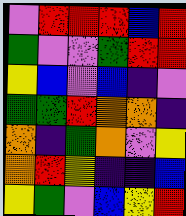[["violet", "red", "red", "red", "blue", "red"], ["green", "violet", "violet", "green", "red", "red"], ["yellow", "blue", "violet", "blue", "indigo", "violet"], ["green", "green", "red", "orange", "orange", "indigo"], ["orange", "indigo", "green", "orange", "violet", "yellow"], ["orange", "red", "yellow", "indigo", "indigo", "blue"], ["yellow", "green", "violet", "blue", "yellow", "red"]]